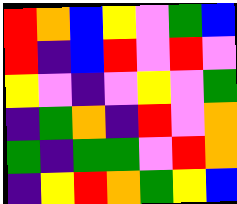[["red", "orange", "blue", "yellow", "violet", "green", "blue"], ["red", "indigo", "blue", "red", "violet", "red", "violet"], ["yellow", "violet", "indigo", "violet", "yellow", "violet", "green"], ["indigo", "green", "orange", "indigo", "red", "violet", "orange"], ["green", "indigo", "green", "green", "violet", "red", "orange"], ["indigo", "yellow", "red", "orange", "green", "yellow", "blue"]]